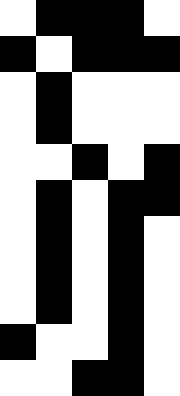[["white", "black", "black", "black", "white"], ["black", "white", "black", "black", "black"], ["white", "black", "white", "white", "white"], ["white", "black", "white", "white", "white"], ["white", "white", "black", "white", "black"], ["white", "black", "white", "black", "black"], ["white", "black", "white", "black", "white"], ["white", "black", "white", "black", "white"], ["white", "black", "white", "black", "white"], ["black", "white", "white", "black", "white"], ["white", "white", "black", "black", "white"]]